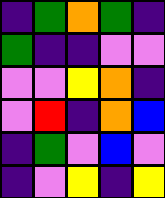[["indigo", "green", "orange", "green", "indigo"], ["green", "indigo", "indigo", "violet", "violet"], ["violet", "violet", "yellow", "orange", "indigo"], ["violet", "red", "indigo", "orange", "blue"], ["indigo", "green", "violet", "blue", "violet"], ["indigo", "violet", "yellow", "indigo", "yellow"]]